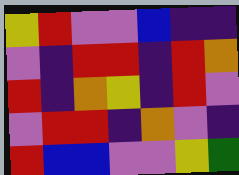[["yellow", "red", "violet", "violet", "blue", "indigo", "indigo"], ["violet", "indigo", "red", "red", "indigo", "red", "orange"], ["red", "indigo", "orange", "yellow", "indigo", "red", "violet"], ["violet", "red", "red", "indigo", "orange", "violet", "indigo"], ["red", "blue", "blue", "violet", "violet", "yellow", "green"]]